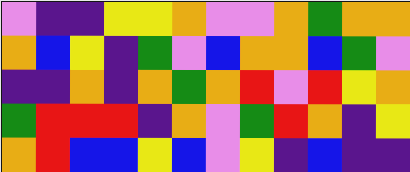[["violet", "indigo", "indigo", "yellow", "yellow", "orange", "violet", "violet", "orange", "green", "orange", "orange"], ["orange", "blue", "yellow", "indigo", "green", "violet", "blue", "orange", "orange", "blue", "green", "violet"], ["indigo", "indigo", "orange", "indigo", "orange", "green", "orange", "red", "violet", "red", "yellow", "orange"], ["green", "red", "red", "red", "indigo", "orange", "violet", "green", "red", "orange", "indigo", "yellow"], ["orange", "red", "blue", "blue", "yellow", "blue", "violet", "yellow", "indigo", "blue", "indigo", "indigo"]]